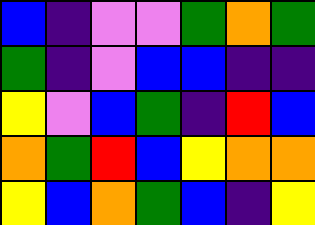[["blue", "indigo", "violet", "violet", "green", "orange", "green"], ["green", "indigo", "violet", "blue", "blue", "indigo", "indigo"], ["yellow", "violet", "blue", "green", "indigo", "red", "blue"], ["orange", "green", "red", "blue", "yellow", "orange", "orange"], ["yellow", "blue", "orange", "green", "blue", "indigo", "yellow"]]